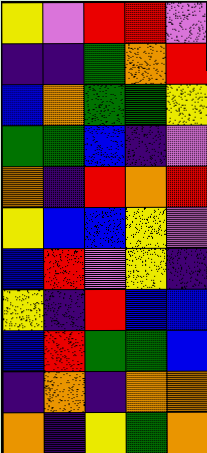[["yellow", "violet", "red", "red", "violet"], ["indigo", "indigo", "green", "orange", "red"], ["blue", "orange", "green", "green", "yellow"], ["green", "green", "blue", "indigo", "violet"], ["orange", "indigo", "red", "orange", "red"], ["yellow", "blue", "blue", "yellow", "violet"], ["blue", "red", "violet", "yellow", "indigo"], ["yellow", "indigo", "red", "blue", "blue"], ["blue", "red", "green", "green", "blue"], ["indigo", "orange", "indigo", "orange", "orange"], ["orange", "indigo", "yellow", "green", "orange"]]